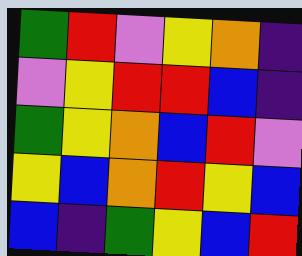[["green", "red", "violet", "yellow", "orange", "indigo"], ["violet", "yellow", "red", "red", "blue", "indigo"], ["green", "yellow", "orange", "blue", "red", "violet"], ["yellow", "blue", "orange", "red", "yellow", "blue"], ["blue", "indigo", "green", "yellow", "blue", "red"]]